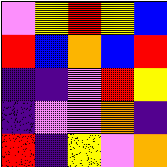[["violet", "yellow", "red", "yellow", "blue"], ["red", "blue", "orange", "blue", "red"], ["indigo", "indigo", "violet", "red", "yellow"], ["indigo", "violet", "violet", "orange", "indigo"], ["red", "indigo", "yellow", "violet", "orange"]]